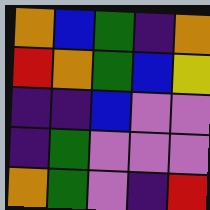[["orange", "blue", "green", "indigo", "orange"], ["red", "orange", "green", "blue", "yellow"], ["indigo", "indigo", "blue", "violet", "violet"], ["indigo", "green", "violet", "violet", "violet"], ["orange", "green", "violet", "indigo", "red"]]